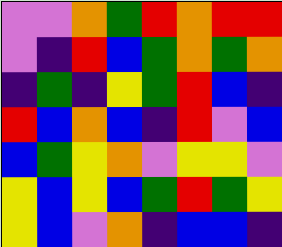[["violet", "violet", "orange", "green", "red", "orange", "red", "red"], ["violet", "indigo", "red", "blue", "green", "orange", "green", "orange"], ["indigo", "green", "indigo", "yellow", "green", "red", "blue", "indigo"], ["red", "blue", "orange", "blue", "indigo", "red", "violet", "blue"], ["blue", "green", "yellow", "orange", "violet", "yellow", "yellow", "violet"], ["yellow", "blue", "yellow", "blue", "green", "red", "green", "yellow"], ["yellow", "blue", "violet", "orange", "indigo", "blue", "blue", "indigo"]]